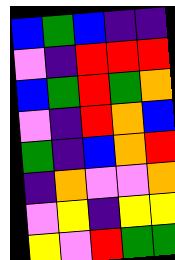[["blue", "green", "blue", "indigo", "indigo"], ["violet", "indigo", "red", "red", "red"], ["blue", "green", "red", "green", "orange"], ["violet", "indigo", "red", "orange", "blue"], ["green", "indigo", "blue", "orange", "red"], ["indigo", "orange", "violet", "violet", "orange"], ["violet", "yellow", "indigo", "yellow", "yellow"], ["yellow", "violet", "red", "green", "green"]]